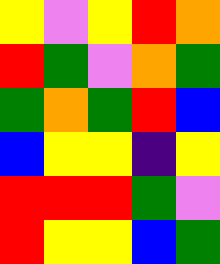[["yellow", "violet", "yellow", "red", "orange"], ["red", "green", "violet", "orange", "green"], ["green", "orange", "green", "red", "blue"], ["blue", "yellow", "yellow", "indigo", "yellow"], ["red", "red", "red", "green", "violet"], ["red", "yellow", "yellow", "blue", "green"]]